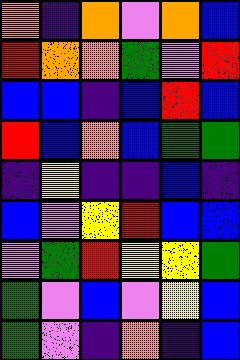[["orange", "indigo", "orange", "violet", "orange", "blue"], ["red", "orange", "orange", "green", "violet", "red"], ["blue", "blue", "indigo", "blue", "red", "blue"], ["red", "blue", "orange", "blue", "green", "green"], ["indigo", "yellow", "indigo", "indigo", "blue", "indigo"], ["blue", "violet", "yellow", "red", "blue", "blue"], ["violet", "green", "red", "yellow", "yellow", "green"], ["green", "violet", "blue", "violet", "yellow", "blue"], ["green", "violet", "indigo", "orange", "indigo", "blue"]]